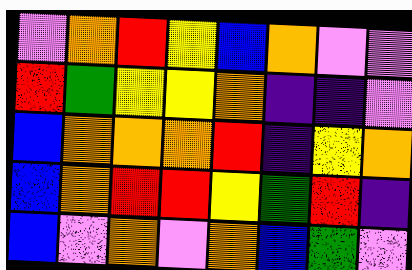[["violet", "orange", "red", "yellow", "blue", "orange", "violet", "violet"], ["red", "green", "yellow", "yellow", "orange", "indigo", "indigo", "violet"], ["blue", "orange", "orange", "orange", "red", "indigo", "yellow", "orange"], ["blue", "orange", "red", "red", "yellow", "green", "red", "indigo"], ["blue", "violet", "orange", "violet", "orange", "blue", "green", "violet"]]